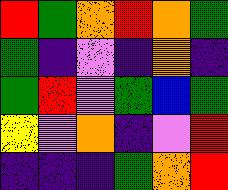[["red", "green", "orange", "red", "orange", "green"], ["green", "indigo", "violet", "indigo", "orange", "indigo"], ["green", "red", "violet", "green", "blue", "green"], ["yellow", "violet", "orange", "indigo", "violet", "red"], ["indigo", "indigo", "indigo", "green", "orange", "red"]]